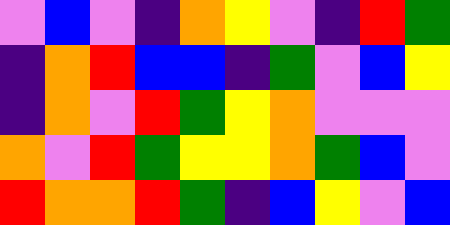[["violet", "blue", "violet", "indigo", "orange", "yellow", "violet", "indigo", "red", "green"], ["indigo", "orange", "red", "blue", "blue", "indigo", "green", "violet", "blue", "yellow"], ["indigo", "orange", "violet", "red", "green", "yellow", "orange", "violet", "violet", "violet"], ["orange", "violet", "red", "green", "yellow", "yellow", "orange", "green", "blue", "violet"], ["red", "orange", "orange", "red", "green", "indigo", "blue", "yellow", "violet", "blue"]]